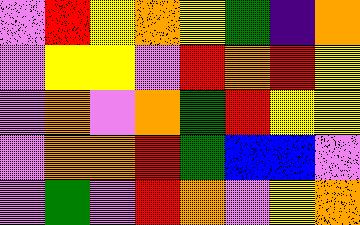[["violet", "red", "yellow", "orange", "yellow", "green", "indigo", "orange"], ["violet", "yellow", "yellow", "violet", "red", "orange", "red", "yellow"], ["violet", "orange", "violet", "orange", "green", "red", "yellow", "yellow"], ["violet", "orange", "orange", "red", "green", "blue", "blue", "violet"], ["violet", "green", "violet", "red", "orange", "violet", "yellow", "orange"]]